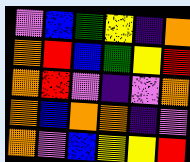[["violet", "blue", "green", "yellow", "indigo", "orange"], ["orange", "red", "blue", "green", "yellow", "red"], ["orange", "red", "violet", "indigo", "violet", "orange"], ["orange", "blue", "orange", "orange", "indigo", "violet"], ["orange", "violet", "blue", "yellow", "yellow", "red"]]